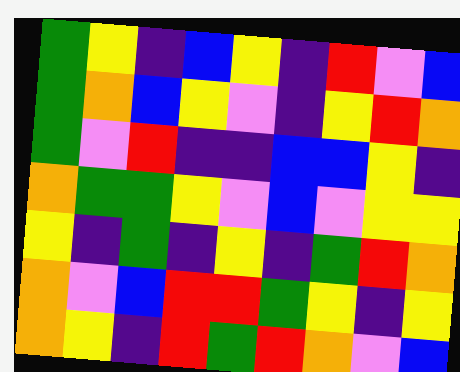[["green", "yellow", "indigo", "blue", "yellow", "indigo", "red", "violet", "blue"], ["green", "orange", "blue", "yellow", "violet", "indigo", "yellow", "red", "orange"], ["green", "violet", "red", "indigo", "indigo", "blue", "blue", "yellow", "indigo"], ["orange", "green", "green", "yellow", "violet", "blue", "violet", "yellow", "yellow"], ["yellow", "indigo", "green", "indigo", "yellow", "indigo", "green", "red", "orange"], ["orange", "violet", "blue", "red", "red", "green", "yellow", "indigo", "yellow"], ["orange", "yellow", "indigo", "red", "green", "red", "orange", "violet", "blue"]]